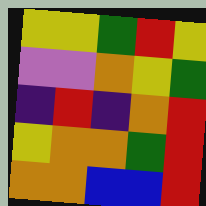[["yellow", "yellow", "green", "red", "yellow"], ["violet", "violet", "orange", "yellow", "green"], ["indigo", "red", "indigo", "orange", "red"], ["yellow", "orange", "orange", "green", "red"], ["orange", "orange", "blue", "blue", "red"]]